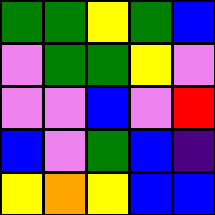[["green", "green", "yellow", "green", "blue"], ["violet", "green", "green", "yellow", "violet"], ["violet", "violet", "blue", "violet", "red"], ["blue", "violet", "green", "blue", "indigo"], ["yellow", "orange", "yellow", "blue", "blue"]]